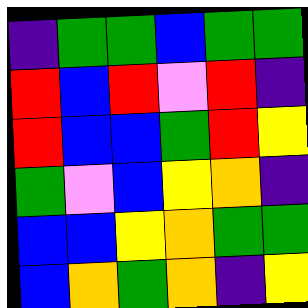[["indigo", "green", "green", "blue", "green", "green"], ["red", "blue", "red", "violet", "red", "indigo"], ["red", "blue", "blue", "green", "red", "yellow"], ["green", "violet", "blue", "yellow", "orange", "indigo"], ["blue", "blue", "yellow", "orange", "green", "green"], ["blue", "orange", "green", "orange", "indigo", "yellow"]]